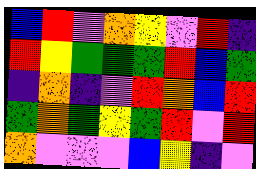[["blue", "red", "violet", "orange", "yellow", "violet", "red", "indigo"], ["red", "yellow", "green", "green", "green", "red", "blue", "green"], ["indigo", "orange", "indigo", "violet", "red", "orange", "blue", "red"], ["green", "orange", "green", "yellow", "green", "red", "violet", "red"], ["orange", "violet", "violet", "violet", "blue", "yellow", "indigo", "violet"]]